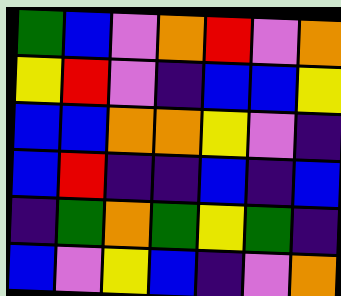[["green", "blue", "violet", "orange", "red", "violet", "orange"], ["yellow", "red", "violet", "indigo", "blue", "blue", "yellow"], ["blue", "blue", "orange", "orange", "yellow", "violet", "indigo"], ["blue", "red", "indigo", "indigo", "blue", "indigo", "blue"], ["indigo", "green", "orange", "green", "yellow", "green", "indigo"], ["blue", "violet", "yellow", "blue", "indigo", "violet", "orange"]]